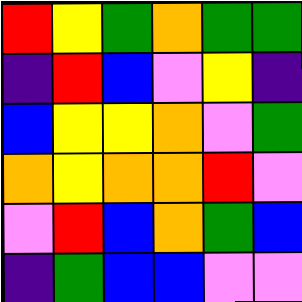[["red", "yellow", "green", "orange", "green", "green"], ["indigo", "red", "blue", "violet", "yellow", "indigo"], ["blue", "yellow", "yellow", "orange", "violet", "green"], ["orange", "yellow", "orange", "orange", "red", "violet"], ["violet", "red", "blue", "orange", "green", "blue"], ["indigo", "green", "blue", "blue", "violet", "violet"]]